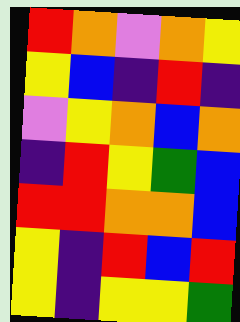[["red", "orange", "violet", "orange", "yellow"], ["yellow", "blue", "indigo", "red", "indigo"], ["violet", "yellow", "orange", "blue", "orange"], ["indigo", "red", "yellow", "green", "blue"], ["red", "red", "orange", "orange", "blue"], ["yellow", "indigo", "red", "blue", "red"], ["yellow", "indigo", "yellow", "yellow", "green"]]